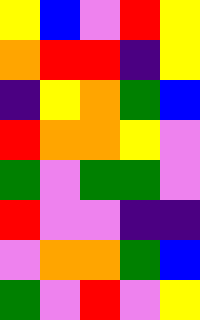[["yellow", "blue", "violet", "red", "yellow"], ["orange", "red", "red", "indigo", "yellow"], ["indigo", "yellow", "orange", "green", "blue"], ["red", "orange", "orange", "yellow", "violet"], ["green", "violet", "green", "green", "violet"], ["red", "violet", "violet", "indigo", "indigo"], ["violet", "orange", "orange", "green", "blue"], ["green", "violet", "red", "violet", "yellow"]]